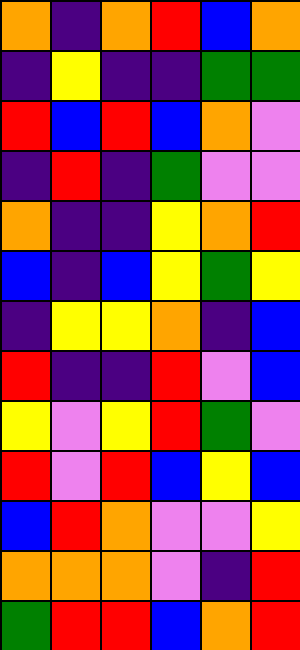[["orange", "indigo", "orange", "red", "blue", "orange"], ["indigo", "yellow", "indigo", "indigo", "green", "green"], ["red", "blue", "red", "blue", "orange", "violet"], ["indigo", "red", "indigo", "green", "violet", "violet"], ["orange", "indigo", "indigo", "yellow", "orange", "red"], ["blue", "indigo", "blue", "yellow", "green", "yellow"], ["indigo", "yellow", "yellow", "orange", "indigo", "blue"], ["red", "indigo", "indigo", "red", "violet", "blue"], ["yellow", "violet", "yellow", "red", "green", "violet"], ["red", "violet", "red", "blue", "yellow", "blue"], ["blue", "red", "orange", "violet", "violet", "yellow"], ["orange", "orange", "orange", "violet", "indigo", "red"], ["green", "red", "red", "blue", "orange", "red"]]